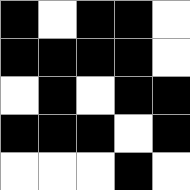[["black", "white", "black", "black", "white"], ["black", "black", "black", "black", "white"], ["white", "black", "white", "black", "black"], ["black", "black", "black", "white", "black"], ["white", "white", "white", "black", "white"]]